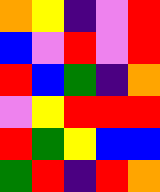[["orange", "yellow", "indigo", "violet", "red"], ["blue", "violet", "red", "violet", "red"], ["red", "blue", "green", "indigo", "orange"], ["violet", "yellow", "red", "red", "red"], ["red", "green", "yellow", "blue", "blue"], ["green", "red", "indigo", "red", "orange"]]